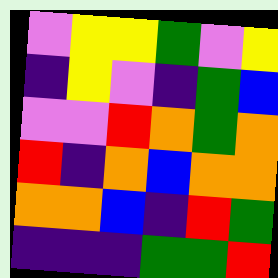[["violet", "yellow", "yellow", "green", "violet", "yellow"], ["indigo", "yellow", "violet", "indigo", "green", "blue"], ["violet", "violet", "red", "orange", "green", "orange"], ["red", "indigo", "orange", "blue", "orange", "orange"], ["orange", "orange", "blue", "indigo", "red", "green"], ["indigo", "indigo", "indigo", "green", "green", "red"]]